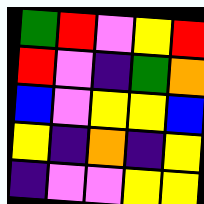[["green", "red", "violet", "yellow", "red"], ["red", "violet", "indigo", "green", "orange"], ["blue", "violet", "yellow", "yellow", "blue"], ["yellow", "indigo", "orange", "indigo", "yellow"], ["indigo", "violet", "violet", "yellow", "yellow"]]